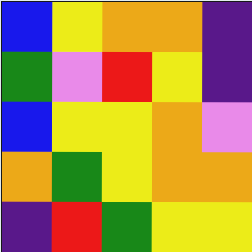[["blue", "yellow", "orange", "orange", "indigo"], ["green", "violet", "red", "yellow", "indigo"], ["blue", "yellow", "yellow", "orange", "violet"], ["orange", "green", "yellow", "orange", "orange"], ["indigo", "red", "green", "yellow", "yellow"]]